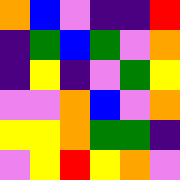[["orange", "blue", "violet", "indigo", "indigo", "red"], ["indigo", "green", "blue", "green", "violet", "orange"], ["indigo", "yellow", "indigo", "violet", "green", "yellow"], ["violet", "violet", "orange", "blue", "violet", "orange"], ["yellow", "yellow", "orange", "green", "green", "indigo"], ["violet", "yellow", "red", "yellow", "orange", "violet"]]